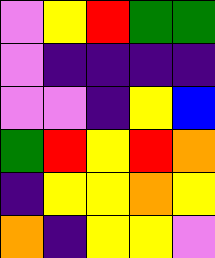[["violet", "yellow", "red", "green", "green"], ["violet", "indigo", "indigo", "indigo", "indigo"], ["violet", "violet", "indigo", "yellow", "blue"], ["green", "red", "yellow", "red", "orange"], ["indigo", "yellow", "yellow", "orange", "yellow"], ["orange", "indigo", "yellow", "yellow", "violet"]]